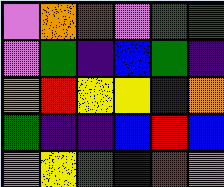[["violet", "orange", "red", "violet", "green", "green"], ["violet", "green", "indigo", "blue", "green", "indigo"], ["orange", "red", "yellow", "yellow", "indigo", "orange"], ["green", "indigo", "indigo", "blue", "red", "blue"], ["violet", "yellow", "green", "indigo", "red", "violet"]]